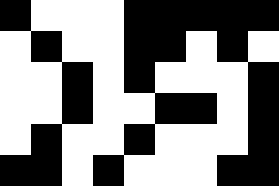[["black", "white", "white", "white", "black", "black", "black", "black", "black"], ["white", "black", "white", "white", "black", "black", "white", "black", "white"], ["white", "white", "black", "white", "black", "white", "white", "white", "black"], ["white", "white", "black", "white", "white", "black", "black", "white", "black"], ["white", "black", "white", "white", "black", "white", "white", "white", "black"], ["black", "black", "white", "black", "white", "white", "white", "black", "black"]]